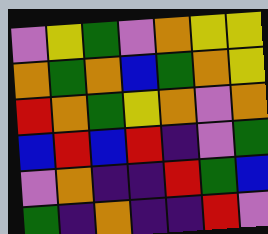[["violet", "yellow", "green", "violet", "orange", "yellow", "yellow"], ["orange", "green", "orange", "blue", "green", "orange", "yellow"], ["red", "orange", "green", "yellow", "orange", "violet", "orange"], ["blue", "red", "blue", "red", "indigo", "violet", "green"], ["violet", "orange", "indigo", "indigo", "red", "green", "blue"], ["green", "indigo", "orange", "indigo", "indigo", "red", "violet"]]